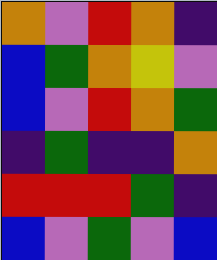[["orange", "violet", "red", "orange", "indigo"], ["blue", "green", "orange", "yellow", "violet"], ["blue", "violet", "red", "orange", "green"], ["indigo", "green", "indigo", "indigo", "orange"], ["red", "red", "red", "green", "indigo"], ["blue", "violet", "green", "violet", "blue"]]